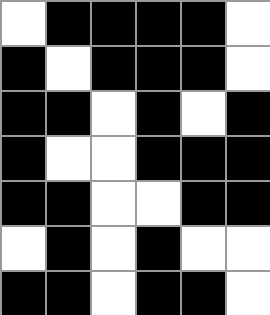[["white", "black", "black", "black", "black", "white"], ["black", "white", "black", "black", "black", "white"], ["black", "black", "white", "black", "white", "black"], ["black", "white", "white", "black", "black", "black"], ["black", "black", "white", "white", "black", "black"], ["white", "black", "white", "black", "white", "white"], ["black", "black", "white", "black", "black", "white"]]